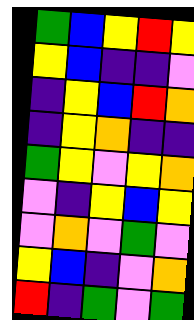[["green", "blue", "yellow", "red", "yellow"], ["yellow", "blue", "indigo", "indigo", "violet"], ["indigo", "yellow", "blue", "red", "orange"], ["indigo", "yellow", "orange", "indigo", "indigo"], ["green", "yellow", "violet", "yellow", "orange"], ["violet", "indigo", "yellow", "blue", "yellow"], ["violet", "orange", "violet", "green", "violet"], ["yellow", "blue", "indigo", "violet", "orange"], ["red", "indigo", "green", "violet", "green"]]